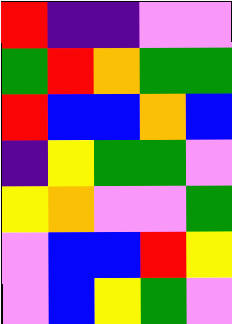[["red", "indigo", "indigo", "violet", "violet"], ["green", "red", "orange", "green", "green"], ["red", "blue", "blue", "orange", "blue"], ["indigo", "yellow", "green", "green", "violet"], ["yellow", "orange", "violet", "violet", "green"], ["violet", "blue", "blue", "red", "yellow"], ["violet", "blue", "yellow", "green", "violet"]]